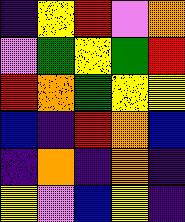[["indigo", "yellow", "red", "violet", "orange"], ["violet", "green", "yellow", "green", "red"], ["red", "orange", "green", "yellow", "yellow"], ["blue", "indigo", "red", "orange", "blue"], ["indigo", "orange", "indigo", "orange", "indigo"], ["yellow", "violet", "blue", "yellow", "indigo"]]